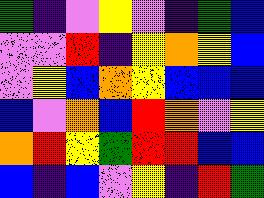[["green", "indigo", "violet", "yellow", "violet", "indigo", "green", "blue"], ["violet", "violet", "red", "indigo", "yellow", "orange", "yellow", "blue"], ["violet", "yellow", "blue", "orange", "yellow", "blue", "blue", "blue"], ["blue", "violet", "orange", "blue", "red", "orange", "violet", "yellow"], ["orange", "red", "yellow", "green", "red", "red", "blue", "blue"], ["blue", "indigo", "blue", "violet", "yellow", "indigo", "red", "green"]]